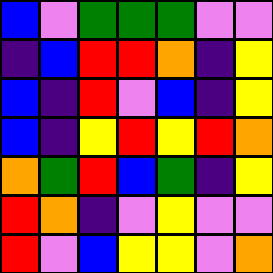[["blue", "violet", "green", "green", "green", "violet", "violet"], ["indigo", "blue", "red", "red", "orange", "indigo", "yellow"], ["blue", "indigo", "red", "violet", "blue", "indigo", "yellow"], ["blue", "indigo", "yellow", "red", "yellow", "red", "orange"], ["orange", "green", "red", "blue", "green", "indigo", "yellow"], ["red", "orange", "indigo", "violet", "yellow", "violet", "violet"], ["red", "violet", "blue", "yellow", "yellow", "violet", "orange"]]